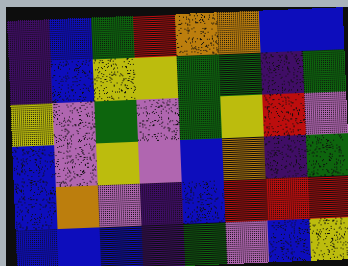[["indigo", "blue", "green", "red", "orange", "orange", "blue", "blue"], ["indigo", "blue", "yellow", "yellow", "green", "green", "indigo", "green"], ["yellow", "violet", "green", "violet", "green", "yellow", "red", "violet"], ["blue", "violet", "yellow", "violet", "blue", "orange", "indigo", "green"], ["blue", "orange", "violet", "indigo", "blue", "red", "red", "red"], ["blue", "blue", "blue", "indigo", "green", "violet", "blue", "yellow"]]